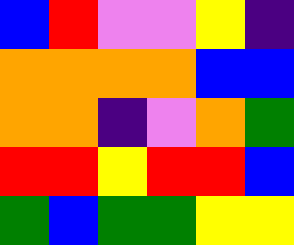[["blue", "red", "violet", "violet", "yellow", "indigo"], ["orange", "orange", "orange", "orange", "blue", "blue"], ["orange", "orange", "indigo", "violet", "orange", "green"], ["red", "red", "yellow", "red", "red", "blue"], ["green", "blue", "green", "green", "yellow", "yellow"]]